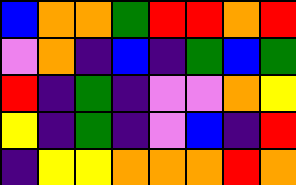[["blue", "orange", "orange", "green", "red", "red", "orange", "red"], ["violet", "orange", "indigo", "blue", "indigo", "green", "blue", "green"], ["red", "indigo", "green", "indigo", "violet", "violet", "orange", "yellow"], ["yellow", "indigo", "green", "indigo", "violet", "blue", "indigo", "red"], ["indigo", "yellow", "yellow", "orange", "orange", "orange", "red", "orange"]]